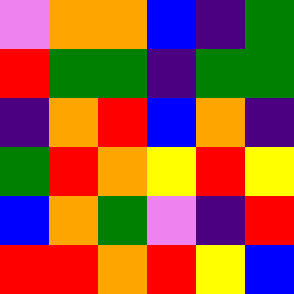[["violet", "orange", "orange", "blue", "indigo", "green"], ["red", "green", "green", "indigo", "green", "green"], ["indigo", "orange", "red", "blue", "orange", "indigo"], ["green", "red", "orange", "yellow", "red", "yellow"], ["blue", "orange", "green", "violet", "indigo", "red"], ["red", "red", "orange", "red", "yellow", "blue"]]